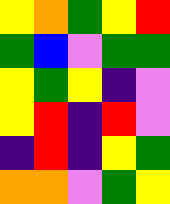[["yellow", "orange", "green", "yellow", "red"], ["green", "blue", "violet", "green", "green"], ["yellow", "green", "yellow", "indigo", "violet"], ["yellow", "red", "indigo", "red", "violet"], ["indigo", "red", "indigo", "yellow", "green"], ["orange", "orange", "violet", "green", "yellow"]]